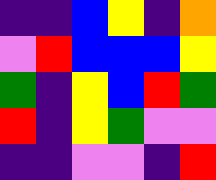[["indigo", "indigo", "blue", "yellow", "indigo", "orange"], ["violet", "red", "blue", "blue", "blue", "yellow"], ["green", "indigo", "yellow", "blue", "red", "green"], ["red", "indigo", "yellow", "green", "violet", "violet"], ["indigo", "indigo", "violet", "violet", "indigo", "red"]]